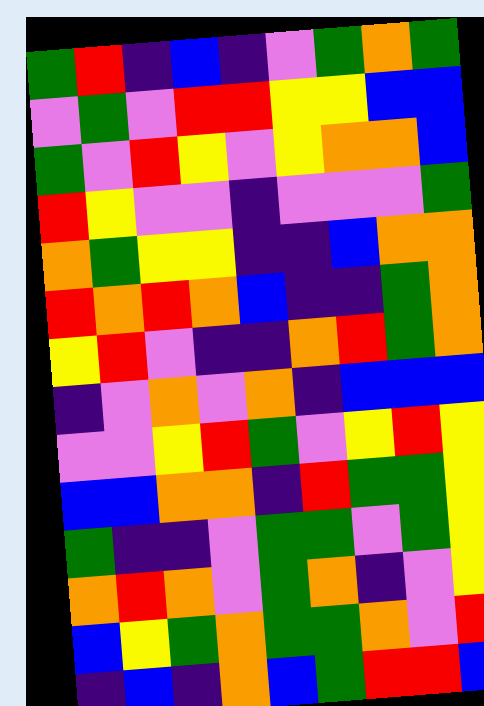[["green", "red", "indigo", "blue", "indigo", "violet", "green", "orange", "green"], ["violet", "green", "violet", "red", "red", "yellow", "yellow", "blue", "blue"], ["green", "violet", "red", "yellow", "violet", "yellow", "orange", "orange", "blue"], ["red", "yellow", "violet", "violet", "indigo", "violet", "violet", "violet", "green"], ["orange", "green", "yellow", "yellow", "indigo", "indigo", "blue", "orange", "orange"], ["red", "orange", "red", "orange", "blue", "indigo", "indigo", "green", "orange"], ["yellow", "red", "violet", "indigo", "indigo", "orange", "red", "green", "orange"], ["indigo", "violet", "orange", "violet", "orange", "indigo", "blue", "blue", "blue"], ["violet", "violet", "yellow", "red", "green", "violet", "yellow", "red", "yellow"], ["blue", "blue", "orange", "orange", "indigo", "red", "green", "green", "yellow"], ["green", "indigo", "indigo", "violet", "green", "green", "violet", "green", "yellow"], ["orange", "red", "orange", "violet", "green", "orange", "indigo", "violet", "yellow"], ["blue", "yellow", "green", "orange", "green", "green", "orange", "violet", "red"], ["indigo", "blue", "indigo", "orange", "blue", "green", "red", "red", "blue"]]